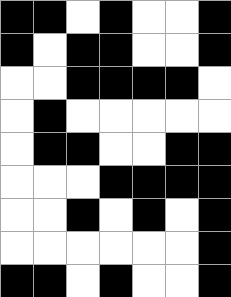[["black", "black", "white", "black", "white", "white", "black"], ["black", "white", "black", "black", "white", "white", "black"], ["white", "white", "black", "black", "black", "black", "white"], ["white", "black", "white", "white", "white", "white", "white"], ["white", "black", "black", "white", "white", "black", "black"], ["white", "white", "white", "black", "black", "black", "black"], ["white", "white", "black", "white", "black", "white", "black"], ["white", "white", "white", "white", "white", "white", "black"], ["black", "black", "white", "black", "white", "white", "black"]]